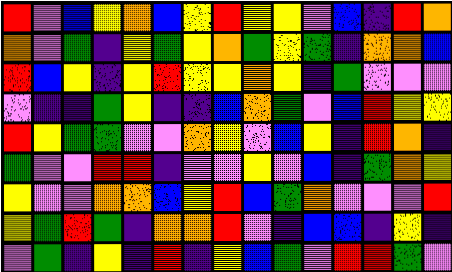[["red", "violet", "blue", "yellow", "orange", "blue", "yellow", "red", "yellow", "yellow", "violet", "blue", "indigo", "red", "orange"], ["orange", "violet", "green", "indigo", "yellow", "green", "yellow", "orange", "green", "yellow", "green", "indigo", "orange", "orange", "blue"], ["red", "blue", "yellow", "indigo", "yellow", "red", "yellow", "yellow", "orange", "yellow", "indigo", "green", "violet", "violet", "violet"], ["violet", "indigo", "indigo", "green", "yellow", "indigo", "indigo", "blue", "orange", "green", "violet", "blue", "red", "yellow", "yellow"], ["red", "yellow", "green", "green", "violet", "violet", "orange", "yellow", "violet", "blue", "yellow", "indigo", "red", "orange", "indigo"], ["green", "violet", "violet", "red", "red", "indigo", "violet", "violet", "yellow", "violet", "blue", "indigo", "green", "orange", "yellow"], ["yellow", "violet", "violet", "orange", "orange", "blue", "yellow", "red", "blue", "green", "orange", "violet", "violet", "violet", "red"], ["yellow", "green", "red", "green", "indigo", "orange", "orange", "red", "violet", "indigo", "blue", "blue", "indigo", "yellow", "indigo"], ["violet", "green", "indigo", "yellow", "indigo", "red", "indigo", "yellow", "blue", "green", "violet", "red", "red", "green", "violet"]]